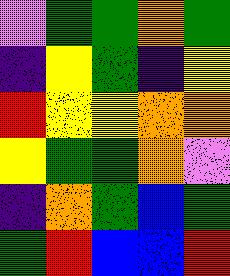[["violet", "green", "green", "orange", "green"], ["indigo", "yellow", "green", "indigo", "yellow"], ["red", "yellow", "yellow", "orange", "orange"], ["yellow", "green", "green", "orange", "violet"], ["indigo", "orange", "green", "blue", "green"], ["green", "red", "blue", "blue", "red"]]